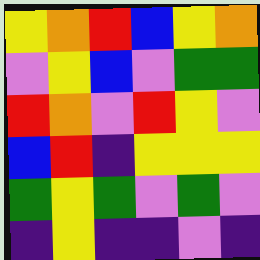[["yellow", "orange", "red", "blue", "yellow", "orange"], ["violet", "yellow", "blue", "violet", "green", "green"], ["red", "orange", "violet", "red", "yellow", "violet"], ["blue", "red", "indigo", "yellow", "yellow", "yellow"], ["green", "yellow", "green", "violet", "green", "violet"], ["indigo", "yellow", "indigo", "indigo", "violet", "indigo"]]